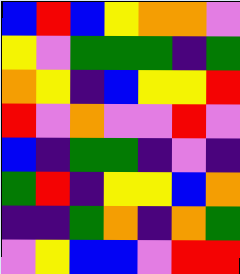[["blue", "red", "blue", "yellow", "orange", "orange", "violet"], ["yellow", "violet", "green", "green", "green", "indigo", "green"], ["orange", "yellow", "indigo", "blue", "yellow", "yellow", "red"], ["red", "violet", "orange", "violet", "violet", "red", "violet"], ["blue", "indigo", "green", "green", "indigo", "violet", "indigo"], ["green", "red", "indigo", "yellow", "yellow", "blue", "orange"], ["indigo", "indigo", "green", "orange", "indigo", "orange", "green"], ["violet", "yellow", "blue", "blue", "violet", "red", "red"]]